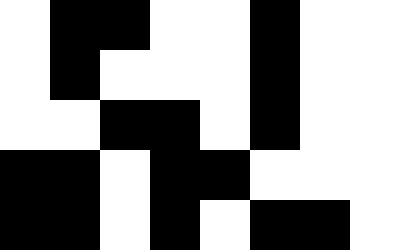[["white", "black", "black", "white", "white", "black", "white", "white"], ["white", "black", "white", "white", "white", "black", "white", "white"], ["white", "white", "black", "black", "white", "black", "white", "white"], ["black", "black", "white", "black", "black", "white", "white", "white"], ["black", "black", "white", "black", "white", "black", "black", "white"]]